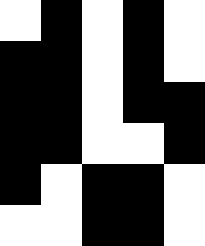[["white", "black", "white", "black", "white"], ["black", "black", "white", "black", "white"], ["black", "black", "white", "black", "black"], ["black", "black", "white", "white", "black"], ["black", "white", "black", "black", "white"], ["white", "white", "black", "black", "white"]]